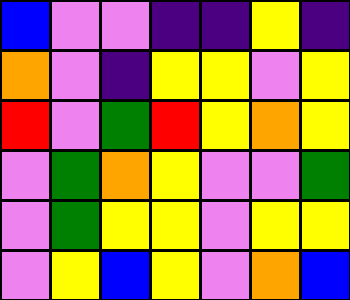[["blue", "violet", "violet", "indigo", "indigo", "yellow", "indigo"], ["orange", "violet", "indigo", "yellow", "yellow", "violet", "yellow"], ["red", "violet", "green", "red", "yellow", "orange", "yellow"], ["violet", "green", "orange", "yellow", "violet", "violet", "green"], ["violet", "green", "yellow", "yellow", "violet", "yellow", "yellow"], ["violet", "yellow", "blue", "yellow", "violet", "orange", "blue"]]